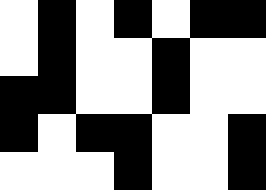[["white", "black", "white", "black", "white", "black", "black"], ["white", "black", "white", "white", "black", "white", "white"], ["black", "black", "white", "white", "black", "white", "white"], ["black", "white", "black", "black", "white", "white", "black"], ["white", "white", "white", "black", "white", "white", "black"]]